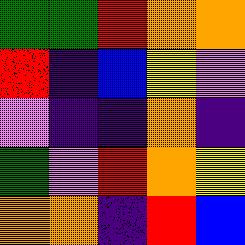[["green", "green", "red", "orange", "orange"], ["red", "indigo", "blue", "yellow", "violet"], ["violet", "indigo", "indigo", "orange", "indigo"], ["green", "violet", "red", "orange", "yellow"], ["orange", "orange", "indigo", "red", "blue"]]